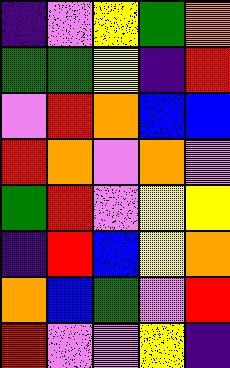[["indigo", "violet", "yellow", "green", "orange"], ["green", "green", "yellow", "indigo", "red"], ["violet", "red", "orange", "blue", "blue"], ["red", "orange", "violet", "orange", "violet"], ["green", "red", "violet", "yellow", "yellow"], ["indigo", "red", "blue", "yellow", "orange"], ["orange", "blue", "green", "violet", "red"], ["red", "violet", "violet", "yellow", "indigo"]]